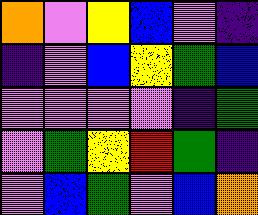[["orange", "violet", "yellow", "blue", "violet", "indigo"], ["indigo", "violet", "blue", "yellow", "green", "blue"], ["violet", "violet", "violet", "violet", "indigo", "green"], ["violet", "green", "yellow", "red", "green", "indigo"], ["violet", "blue", "green", "violet", "blue", "orange"]]